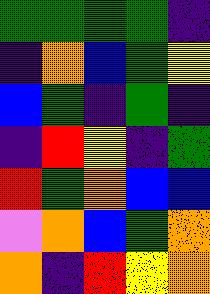[["green", "green", "green", "green", "indigo"], ["indigo", "orange", "blue", "green", "yellow"], ["blue", "green", "indigo", "green", "indigo"], ["indigo", "red", "yellow", "indigo", "green"], ["red", "green", "orange", "blue", "blue"], ["violet", "orange", "blue", "green", "orange"], ["orange", "indigo", "red", "yellow", "orange"]]